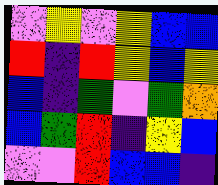[["violet", "yellow", "violet", "yellow", "blue", "blue"], ["red", "indigo", "red", "yellow", "blue", "yellow"], ["blue", "indigo", "green", "violet", "green", "orange"], ["blue", "green", "red", "indigo", "yellow", "blue"], ["violet", "violet", "red", "blue", "blue", "indigo"]]